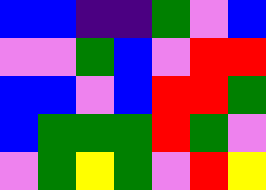[["blue", "blue", "indigo", "indigo", "green", "violet", "blue"], ["violet", "violet", "green", "blue", "violet", "red", "red"], ["blue", "blue", "violet", "blue", "red", "red", "green"], ["blue", "green", "green", "green", "red", "green", "violet"], ["violet", "green", "yellow", "green", "violet", "red", "yellow"]]